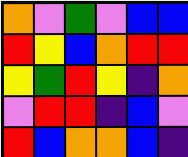[["orange", "violet", "green", "violet", "blue", "blue"], ["red", "yellow", "blue", "orange", "red", "red"], ["yellow", "green", "red", "yellow", "indigo", "orange"], ["violet", "red", "red", "indigo", "blue", "violet"], ["red", "blue", "orange", "orange", "blue", "indigo"]]